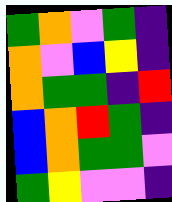[["green", "orange", "violet", "green", "indigo"], ["orange", "violet", "blue", "yellow", "indigo"], ["orange", "green", "green", "indigo", "red"], ["blue", "orange", "red", "green", "indigo"], ["blue", "orange", "green", "green", "violet"], ["green", "yellow", "violet", "violet", "indigo"]]